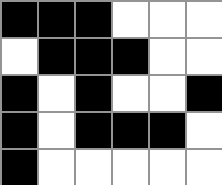[["black", "black", "black", "white", "white", "white"], ["white", "black", "black", "black", "white", "white"], ["black", "white", "black", "white", "white", "black"], ["black", "white", "black", "black", "black", "white"], ["black", "white", "white", "white", "white", "white"]]